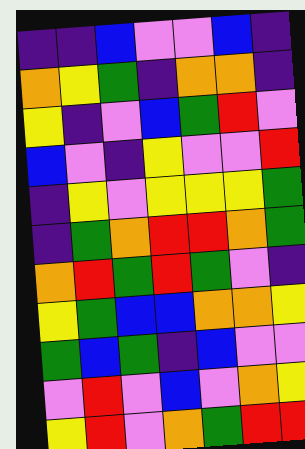[["indigo", "indigo", "blue", "violet", "violet", "blue", "indigo"], ["orange", "yellow", "green", "indigo", "orange", "orange", "indigo"], ["yellow", "indigo", "violet", "blue", "green", "red", "violet"], ["blue", "violet", "indigo", "yellow", "violet", "violet", "red"], ["indigo", "yellow", "violet", "yellow", "yellow", "yellow", "green"], ["indigo", "green", "orange", "red", "red", "orange", "green"], ["orange", "red", "green", "red", "green", "violet", "indigo"], ["yellow", "green", "blue", "blue", "orange", "orange", "yellow"], ["green", "blue", "green", "indigo", "blue", "violet", "violet"], ["violet", "red", "violet", "blue", "violet", "orange", "yellow"], ["yellow", "red", "violet", "orange", "green", "red", "red"]]